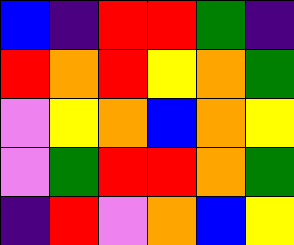[["blue", "indigo", "red", "red", "green", "indigo"], ["red", "orange", "red", "yellow", "orange", "green"], ["violet", "yellow", "orange", "blue", "orange", "yellow"], ["violet", "green", "red", "red", "orange", "green"], ["indigo", "red", "violet", "orange", "blue", "yellow"]]